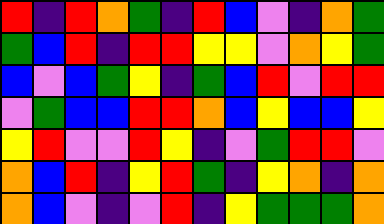[["red", "indigo", "red", "orange", "green", "indigo", "red", "blue", "violet", "indigo", "orange", "green"], ["green", "blue", "red", "indigo", "red", "red", "yellow", "yellow", "violet", "orange", "yellow", "green"], ["blue", "violet", "blue", "green", "yellow", "indigo", "green", "blue", "red", "violet", "red", "red"], ["violet", "green", "blue", "blue", "red", "red", "orange", "blue", "yellow", "blue", "blue", "yellow"], ["yellow", "red", "violet", "violet", "red", "yellow", "indigo", "violet", "green", "red", "red", "violet"], ["orange", "blue", "red", "indigo", "yellow", "red", "green", "indigo", "yellow", "orange", "indigo", "orange"], ["orange", "blue", "violet", "indigo", "violet", "red", "indigo", "yellow", "green", "green", "green", "orange"]]